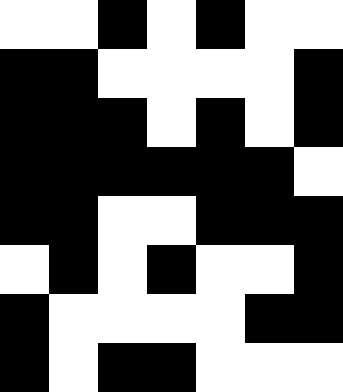[["white", "white", "black", "white", "black", "white", "white"], ["black", "black", "white", "white", "white", "white", "black"], ["black", "black", "black", "white", "black", "white", "black"], ["black", "black", "black", "black", "black", "black", "white"], ["black", "black", "white", "white", "black", "black", "black"], ["white", "black", "white", "black", "white", "white", "black"], ["black", "white", "white", "white", "white", "black", "black"], ["black", "white", "black", "black", "white", "white", "white"]]